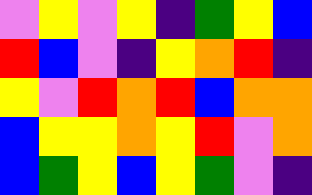[["violet", "yellow", "violet", "yellow", "indigo", "green", "yellow", "blue"], ["red", "blue", "violet", "indigo", "yellow", "orange", "red", "indigo"], ["yellow", "violet", "red", "orange", "red", "blue", "orange", "orange"], ["blue", "yellow", "yellow", "orange", "yellow", "red", "violet", "orange"], ["blue", "green", "yellow", "blue", "yellow", "green", "violet", "indigo"]]